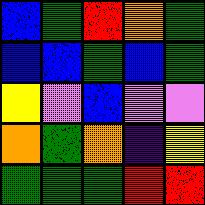[["blue", "green", "red", "orange", "green"], ["blue", "blue", "green", "blue", "green"], ["yellow", "violet", "blue", "violet", "violet"], ["orange", "green", "orange", "indigo", "yellow"], ["green", "green", "green", "red", "red"]]